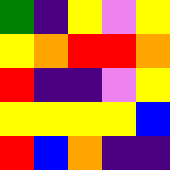[["green", "indigo", "yellow", "violet", "yellow"], ["yellow", "orange", "red", "red", "orange"], ["red", "indigo", "indigo", "violet", "yellow"], ["yellow", "yellow", "yellow", "yellow", "blue"], ["red", "blue", "orange", "indigo", "indigo"]]